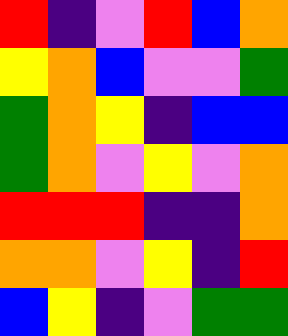[["red", "indigo", "violet", "red", "blue", "orange"], ["yellow", "orange", "blue", "violet", "violet", "green"], ["green", "orange", "yellow", "indigo", "blue", "blue"], ["green", "orange", "violet", "yellow", "violet", "orange"], ["red", "red", "red", "indigo", "indigo", "orange"], ["orange", "orange", "violet", "yellow", "indigo", "red"], ["blue", "yellow", "indigo", "violet", "green", "green"]]